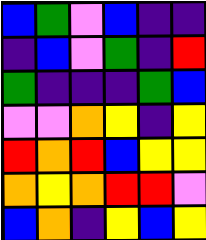[["blue", "green", "violet", "blue", "indigo", "indigo"], ["indigo", "blue", "violet", "green", "indigo", "red"], ["green", "indigo", "indigo", "indigo", "green", "blue"], ["violet", "violet", "orange", "yellow", "indigo", "yellow"], ["red", "orange", "red", "blue", "yellow", "yellow"], ["orange", "yellow", "orange", "red", "red", "violet"], ["blue", "orange", "indigo", "yellow", "blue", "yellow"]]